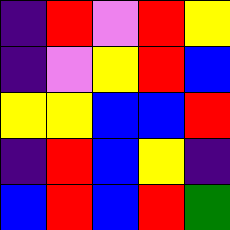[["indigo", "red", "violet", "red", "yellow"], ["indigo", "violet", "yellow", "red", "blue"], ["yellow", "yellow", "blue", "blue", "red"], ["indigo", "red", "blue", "yellow", "indigo"], ["blue", "red", "blue", "red", "green"]]